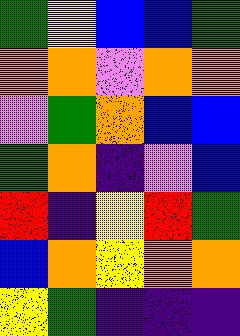[["green", "yellow", "blue", "blue", "green"], ["orange", "orange", "violet", "orange", "orange"], ["violet", "green", "orange", "blue", "blue"], ["green", "orange", "indigo", "violet", "blue"], ["red", "indigo", "yellow", "red", "green"], ["blue", "orange", "yellow", "orange", "orange"], ["yellow", "green", "indigo", "indigo", "indigo"]]